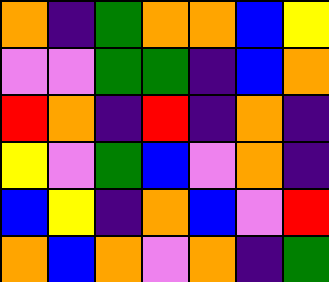[["orange", "indigo", "green", "orange", "orange", "blue", "yellow"], ["violet", "violet", "green", "green", "indigo", "blue", "orange"], ["red", "orange", "indigo", "red", "indigo", "orange", "indigo"], ["yellow", "violet", "green", "blue", "violet", "orange", "indigo"], ["blue", "yellow", "indigo", "orange", "blue", "violet", "red"], ["orange", "blue", "orange", "violet", "orange", "indigo", "green"]]